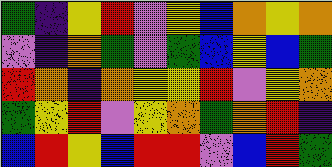[["green", "indigo", "yellow", "red", "violet", "yellow", "blue", "orange", "yellow", "orange"], ["violet", "indigo", "orange", "green", "violet", "green", "blue", "yellow", "blue", "green"], ["red", "orange", "indigo", "orange", "yellow", "yellow", "red", "violet", "yellow", "orange"], ["green", "yellow", "red", "violet", "yellow", "orange", "green", "orange", "red", "indigo"], ["blue", "red", "yellow", "blue", "red", "red", "violet", "blue", "red", "green"]]